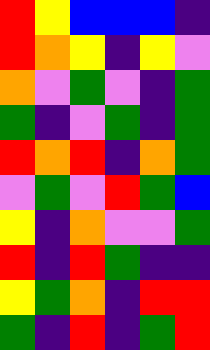[["red", "yellow", "blue", "blue", "blue", "indigo"], ["red", "orange", "yellow", "indigo", "yellow", "violet"], ["orange", "violet", "green", "violet", "indigo", "green"], ["green", "indigo", "violet", "green", "indigo", "green"], ["red", "orange", "red", "indigo", "orange", "green"], ["violet", "green", "violet", "red", "green", "blue"], ["yellow", "indigo", "orange", "violet", "violet", "green"], ["red", "indigo", "red", "green", "indigo", "indigo"], ["yellow", "green", "orange", "indigo", "red", "red"], ["green", "indigo", "red", "indigo", "green", "red"]]